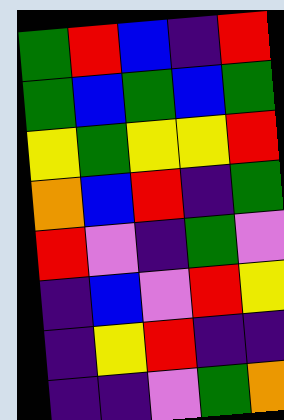[["green", "red", "blue", "indigo", "red"], ["green", "blue", "green", "blue", "green"], ["yellow", "green", "yellow", "yellow", "red"], ["orange", "blue", "red", "indigo", "green"], ["red", "violet", "indigo", "green", "violet"], ["indigo", "blue", "violet", "red", "yellow"], ["indigo", "yellow", "red", "indigo", "indigo"], ["indigo", "indigo", "violet", "green", "orange"]]